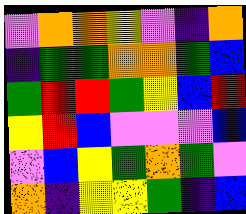[["violet", "orange", "orange", "yellow", "violet", "indigo", "orange"], ["indigo", "green", "green", "orange", "orange", "green", "blue"], ["green", "red", "red", "green", "yellow", "blue", "red"], ["yellow", "red", "blue", "violet", "violet", "violet", "blue"], ["violet", "blue", "yellow", "green", "orange", "green", "violet"], ["orange", "indigo", "yellow", "yellow", "green", "indigo", "blue"]]